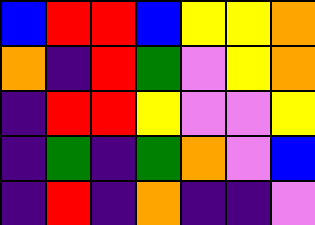[["blue", "red", "red", "blue", "yellow", "yellow", "orange"], ["orange", "indigo", "red", "green", "violet", "yellow", "orange"], ["indigo", "red", "red", "yellow", "violet", "violet", "yellow"], ["indigo", "green", "indigo", "green", "orange", "violet", "blue"], ["indigo", "red", "indigo", "orange", "indigo", "indigo", "violet"]]